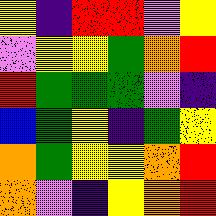[["yellow", "indigo", "red", "red", "violet", "yellow"], ["violet", "yellow", "yellow", "green", "orange", "red"], ["red", "green", "green", "green", "violet", "indigo"], ["blue", "green", "yellow", "indigo", "green", "yellow"], ["orange", "green", "yellow", "yellow", "orange", "red"], ["orange", "violet", "indigo", "yellow", "orange", "red"]]